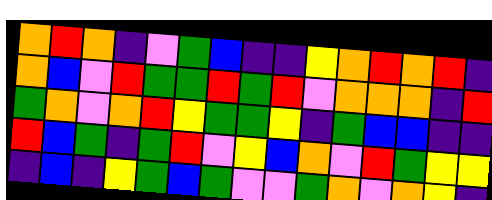[["orange", "red", "orange", "indigo", "violet", "green", "blue", "indigo", "indigo", "yellow", "orange", "red", "orange", "red", "indigo"], ["orange", "blue", "violet", "red", "green", "green", "red", "green", "red", "violet", "orange", "orange", "orange", "indigo", "red"], ["green", "orange", "violet", "orange", "red", "yellow", "green", "green", "yellow", "indigo", "green", "blue", "blue", "indigo", "indigo"], ["red", "blue", "green", "indigo", "green", "red", "violet", "yellow", "blue", "orange", "violet", "red", "green", "yellow", "yellow"], ["indigo", "blue", "indigo", "yellow", "green", "blue", "green", "violet", "violet", "green", "orange", "violet", "orange", "yellow", "indigo"]]